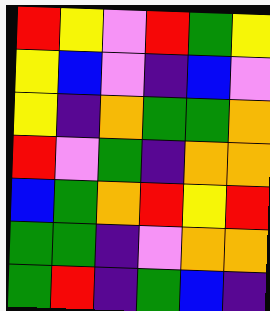[["red", "yellow", "violet", "red", "green", "yellow"], ["yellow", "blue", "violet", "indigo", "blue", "violet"], ["yellow", "indigo", "orange", "green", "green", "orange"], ["red", "violet", "green", "indigo", "orange", "orange"], ["blue", "green", "orange", "red", "yellow", "red"], ["green", "green", "indigo", "violet", "orange", "orange"], ["green", "red", "indigo", "green", "blue", "indigo"]]